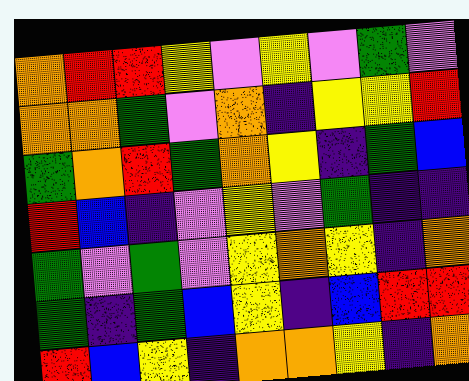[["orange", "red", "red", "yellow", "violet", "yellow", "violet", "green", "violet"], ["orange", "orange", "green", "violet", "orange", "indigo", "yellow", "yellow", "red"], ["green", "orange", "red", "green", "orange", "yellow", "indigo", "green", "blue"], ["red", "blue", "indigo", "violet", "yellow", "violet", "green", "indigo", "indigo"], ["green", "violet", "green", "violet", "yellow", "orange", "yellow", "indigo", "orange"], ["green", "indigo", "green", "blue", "yellow", "indigo", "blue", "red", "red"], ["red", "blue", "yellow", "indigo", "orange", "orange", "yellow", "indigo", "orange"]]